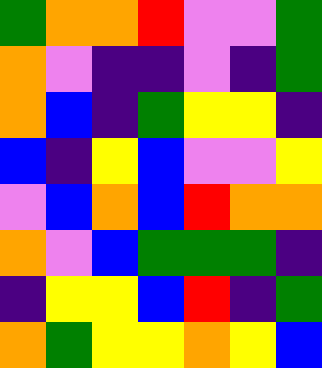[["green", "orange", "orange", "red", "violet", "violet", "green"], ["orange", "violet", "indigo", "indigo", "violet", "indigo", "green"], ["orange", "blue", "indigo", "green", "yellow", "yellow", "indigo"], ["blue", "indigo", "yellow", "blue", "violet", "violet", "yellow"], ["violet", "blue", "orange", "blue", "red", "orange", "orange"], ["orange", "violet", "blue", "green", "green", "green", "indigo"], ["indigo", "yellow", "yellow", "blue", "red", "indigo", "green"], ["orange", "green", "yellow", "yellow", "orange", "yellow", "blue"]]